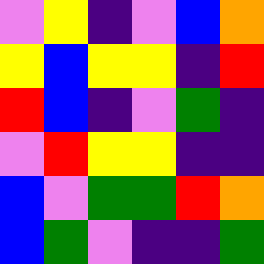[["violet", "yellow", "indigo", "violet", "blue", "orange"], ["yellow", "blue", "yellow", "yellow", "indigo", "red"], ["red", "blue", "indigo", "violet", "green", "indigo"], ["violet", "red", "yellow", "yellow", "indigo", "indigo"], ["blue", "violet", "green", "green", "red", "orange"], ["blue", "green", "violet", "indigo", "indigo", "green"]]